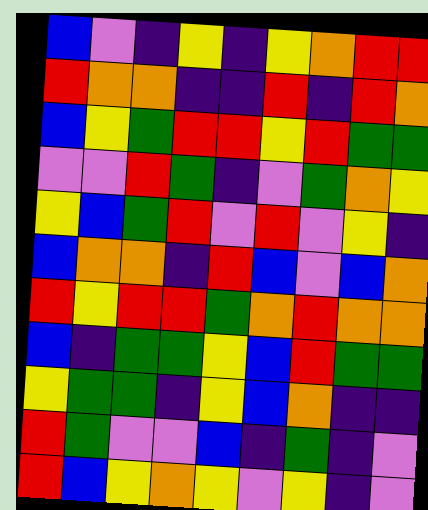[["blue", "violet", "indigo", "yellow", "indigo", "yellow", "orange", "red", "red"], ["red", "orange", "orange", "indigo", "indigo", "red", "indigo", "red", "orange"], ["blue", "yellow", "green", "red", "red", "yellow", "red", "green", "green"], ["violet", "violet", "red", "green", "indigo", "violet", "green", "orange", "yellow"], ["yellow", "blue", "green", "red", "violet", "red", "violet", "yellow", "indigo"], ["blue", "orange", "orange", "indigo", "red", "blue", "violet", "blue", "orange"], ["red", "yellow", "red", "red", "green", "orange", "red", "orange", "orange"], ["blue", "indigo", "green", "green", "yellow", "blue", "red", "green", "green"], ["yellow", "green", "green", "indigo", "yellow", "blue", "orange", "indigo", "indigo"], ["red", "green", "violet", "violet", "blue", "indigo", "green", "indigo", "violet"], ["red", "blue", "yellow", "orange", "yellow", "violet", "yellow", "indigo", "violet"]]